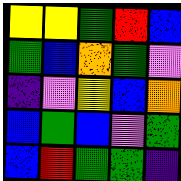[["yellow", "yellow", "green", "red", "blue"], ["green", "blue", "orange", "green", "violet"], ["indigo", "violet", "yellow", "blue", "orange"], ["blue", "green", "blue", "violet", "green"], ["blue", "red", "green", "green", "indigo"]]